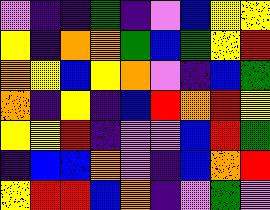[["violet", "indigo", "indigo", "green", "indigo", "violet", "blue", "yellow", "yellow"], ["yellow", "indigo", "orange", "orange", "green", "blue", "green", "yellow", "red"], ["orange", "yellow", "blue", "yellow", "orange", "violet", "indigo", "blue", "green"], ["orange", "indigo", "yellow", "indigo", "blue", "red", "orange", "red", "yellow"], ["yellow", "yellow", "red", "indigo", "violet", "violet", "blue", "red", "green"], ["indigo", "blue", "blue", "orange", "violet", "indigo", "blue", "orange", "red"], ["yellow", "red", "red", "blue", "orange", "indigo", "violet", "green", "violet"]]